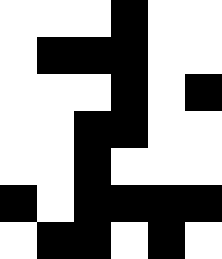[["white", "white", "white", "black", "white", "white"], ["white", "black", "black", "black", "white", "white"], ["white", "white", "white", "black", "white", "black"], ["white", "white", "black", "black", "white", "white"], ["white", "white", "black", "white", "white", "white"], ["black", "white", "black", "black", "black", "black"], ["white", "black", "black", "white", "black", "white"]]